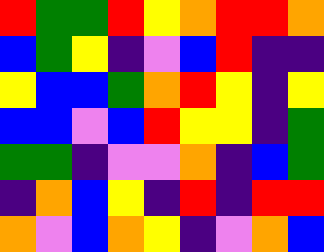[["red", "green", "green", "red", "yellow", "orange", "red", "red", "orange"], ["blue", "green", "yellow", "indigo", "violet", "blue", "red", "indigo", "indigo"], ["yellow", "blue", "blue", "green", "orange", "red", "yellow", "indigo", "yellow"], ["blue", "blue", "violet", "blue", "red", "yellow", "yellow", "indigo", "green"], ["green", "green", "indigo", "violet", "violet", "orange", "indigo", "blue", "green"], ["indigo", "orange", "blue", "yellow", "indigo", "red", "indigo", "red", "red"], ["orange", "violet", "blue", "orange", "yellow", "indigo", "violet", "orange", "blue"]]